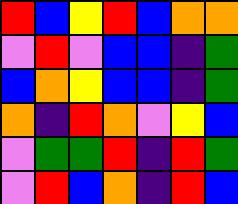[["red", "blue", "yellow", "red", "blue", "orange", "orange"], ["violet", "red", "violet", "blue", "blue", "indigo", "green"], ["blue", "orange", "yellow", "blue", "blue", "indigo", "green"], ["orange", "indigo", "red", "orange", "violet", "yellow", "blue"], ["violet", "green", "green", "red", "indigo", "red", "green"], ["violet", "red", "blue", "orange", "indigo", "red", "blue"]]